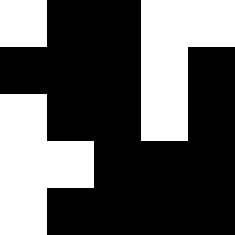[["white", "black", "black", "white", "white"], ["black", "black", "black", "white", "black"], ["white", "black", "black", "white", "black"], ["white", "white", "black", "black", "black"], ["white", "black", "black", "black", "black"]]